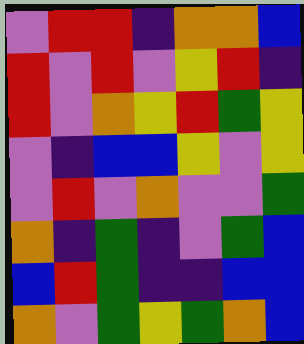[["violet", "red", "red", "indigo", "orange", "orange", "blue"], ["red", "violet", "red", "violet", "yellow", "red", "indigo"], ["red", "violet", "orange", "yellow", "red", "green", "yellow"], ["violet", "indigo", "blue", "blue", "yellow", "violet", "yellow"], ["violet", "red", "violet", "orange", "violet", "violet", "green"], ["orange", "indigo", "green", "indigo", "violet", "green", "blue"], ["blue", "red", "green", "indigo", "indigo", "blue", "blue"], ["orange", "violet", "green", "yellow", "green", "orange", "blue"]]